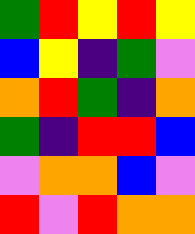[["green", "red", "yellow", "red", "yellow"], ["blue", "yellow", "indigo", "green", "violet"], ["orange", "red", "green", "indigo", "orange"], ["green", "indigo", "red", "red", "blue"], ["violet", "orange", "orange", "blue", "violet"], ["red", "violet", "red", "orange", "orange"]]